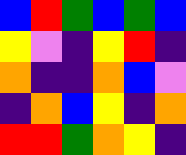[["blue", "red", "green", "blue", "green", "blue"], ["yellow", "violet", "indigo", "yellow", "red", "indigo"], ["orange", "indigo", "indigo", "orange", "blue", "violet"], ["indigo", "orange", "blue", "yellow", "indigo", "orange"], ["red", "red", "green", "orange", "yellow", "indigo"]]